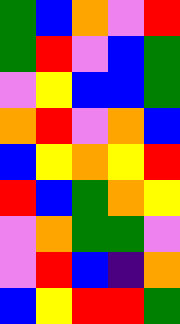[["green", "blue", "orange", "violet", "red"], ["green", "red", "violet", "blue", "green"], ["violet", "yellow", "blue", "blue", "green"], ["orange", "red", "violet", "orange", "blue"], ["blue", "yellow", "orange", "yellow", "red"], ["red", "blue", "green", "orange", "yellow"], ["violet", "orange", "green", "green", "violet"], ["violet", "red", "blue", "indigo", "orange"], ["blue", "yellow", "red", "red", "green"]]